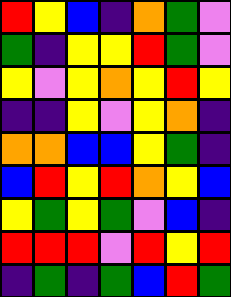[["red", "yellow", "blue", "indigo", "orange", "green", "violet"], ["green", "indigo", "yellow", "yellow", "red", "green", "violet"], ["yellow", "violet", "yellow", "orange", "yellow", "red", "yellow"], ["indigo", "indigo", "yellow", "violet", "yellow", "orange", "indigo"], ["orange", "orange", "blue", "blue", "yellow", "green", "indigo"], ["blue", "red", "yellow", "red", "orange", "yellow", "blue"], ["yellow", "green", "yellow", "green", "violet", "blue", "indigo"], ["red", "red", "red", "violet", "red", "yellow", "red"], ["indigo", "green", "indigo", "green", "blue", "red", "green"]]